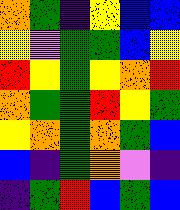[["orange", "green", "indigo", "yellow", "blue", "blue"], ["yellow", "violet", "green", "green", "blue", "yellow"], ["red", "yellow", "green", "yellow", "orange", "red"], ["orange", "green", "green", "red", "yellow", "green"], ["yellow", "orange", "green", "orange", "green", "blue"], ["blue", "indigo", "green", "orange", "violet", "indigo"], ["indigo", "green", "red", "blue", "green", "blue"]]